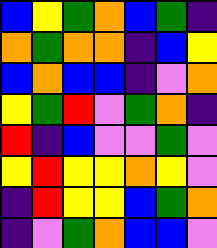[["blue", "yellow", "green", "orange", "blue", "green", "indigo"], ["orange", "green", "orange", "orange", "indigo", "blue", "yellow"], ["blue", "orange", "blue", "blue", "indigo", "violet", "orange"], ["yellow", "green", "red", "violet", "green", "orange", "indigo"], ["red", "indigo", "blue", "violet", "violet", "green", "violet"], ["yellow", "red", "yellow", "yellow", "orange", "yellow", "violet"], ["indigo", "red", "yellow", "yellow", "blue", "green", "orange"], ["indigo", "violet", "green", "orange", "blue", "blue", "violet"]]